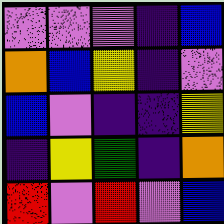[["violet", "violet", "violet", "indigo", "blue"], ["orange", "blue", "yellow", "indigo", "violet"], ["blue", "violet", "indigo", "indigo", "yellow"], ["indigo", "yellow", "green", "indigo", "orange"], ["red", "violet", "red", "violet", "blue"]]